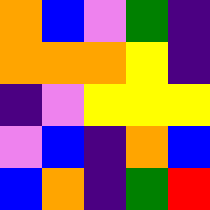[["orange", "blue", "violet", "green", "indigo"], ["orange", "orange", "orange", "yellow", "indigo"], ["indigo", "violet", "yellow", "yellow", "yellow"], ["violet", "blue", "indigo", "orange", "blue"], ["blue", "orange", "indigo", "green", "red"]]